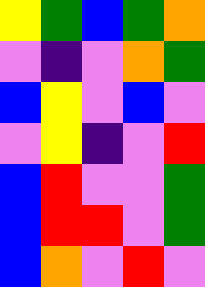[["yellow", "green", "blue", "green", "orange"], ["violet", "indigo", "violet", "orange", "green"], ["blue", "yellow", "violet", "blue", "violet"], ["violet", "yellow", "indigo", "violet", "red"], ["blue", "red", "violet", "violet", "green"], ["blue", "red", "red", "violet", "green"], ["blue", "orange", "violet", "red", "violet"]]